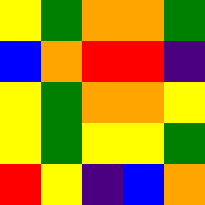[["yellow", "green", "orange", "orange", "green"], ["blue", "orange", "red", "red", "indigo"], ["yellow", "green", "orange", "orange", "yellow"], ["yellow", "green", "yellow", "yellow", "green"], ["red", "yellow", "indigo", "blue", "orange"]]